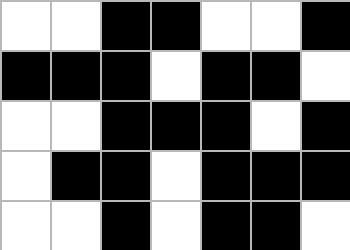[["white", "white", "black", "black", "white", "white", "black"], ["black", "black", "black", "white", "black", "black", "white"], ["white", "white", "black", "black", "black", "white", "black"], ["white", "black", "black", "white", "black", "black", "black"], ["white", "white", "black", "white", "black", "black", "white"]]